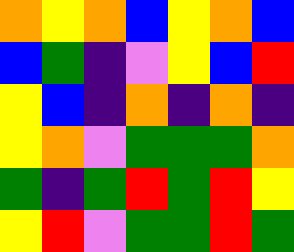[["orange", "yellow", "orange", "blue", "yellow", "orange", "blue"], ["blue", "green", "indigo", "violet", "yellow", "blue", "red"], ["yellow", "blue", "indigo", "orange", "indigo", "orange", "indigo"], ["yellow", "orange", "violet", "green", "green", "green", "orange"], ["green", "indigo", "green", "red", "green", "red", "yellow"], ["yellow", "red", "violet", "green", "green", "red", "green"]]